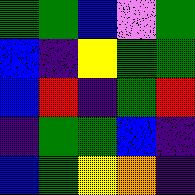[["green", "green", "blue", "violet", "green"], ["blue", "indigo", "yellow", "green", "green"], ["blue", "red", "indigo", "green", "red"], ["indigo", "green", "green", "blue", "indigo"], ["blue", "green", "yellow", "orange", "indigo"]]